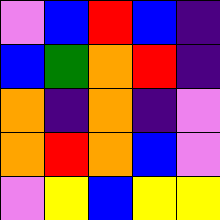[["violet", "blue", "red", "blue", "indigo"], ["blue", "green", "orange", "red", "indigo"], ["orange", "indigo", "orange", "indigo", "violet"], ["orange", "red", "orange", "blue", "violet"], ["violet", "yellow", "blue", "yellow", "yellow"]]